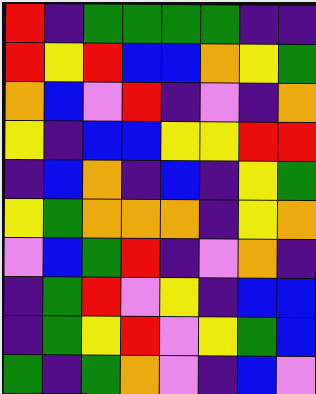[["red", "indigo", "green", "green", "green", "green", "indigo", "indigo"], ["red", "yellow", "red", "blue", "blue", "orange", "yellow", "green"], ["orange", "blue", "violet", "red", "indigo", "violet", "indigo", "orange"], ["yellow", "indigo", "blue", "blue", "yellow", "yellow", "red", "red"], ["indigo", "blue", "orange", "indigo", "blue", "indigo", "yellow", "green"], ["yellow", "green", "orange", "orange", "orange", "indigo", "yellow", "orange"], ["violet", "blue", "green", "red", "indigo", "violet", "orange", "indigo"], ["indigo", "green", "red", "violet", "yellow", "indigo", "blue", "blue"], ["indigo", "green", "yellow", "red", "violet", "yellow", "green", "blue"], ["green", "indigo", "green", "orange", "violet", "indigo", "blue", "violet"]]